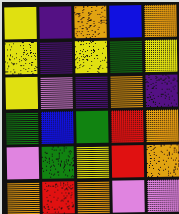[["yellow", "indigo", "orange", "blue", "orange"], ["yellow", "indigo", "yellow", "green", "yellow"], ["yellow", "violet", "indigo", "orange", "indigo"], ["green", "blue", "green", "red", "orange"], ["violet", "green", "yellow", "red", "orange"], ["orange", "red", "orange", "violet", "violet"]]